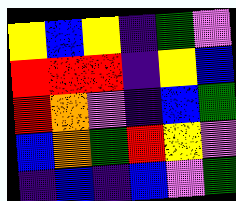[["yellow", "blue", "yellow", "indigo", "green", "violet"], ["red", "red", "red", "indigo", "yellow", "blue"], ["red", "orange", "violet", "indigo", "blue", "green"], ["blue", "orange", "green", "red", "yellow", "violet"], ["indigo", "blue", "indigo", "blue", "violet", "green"]]